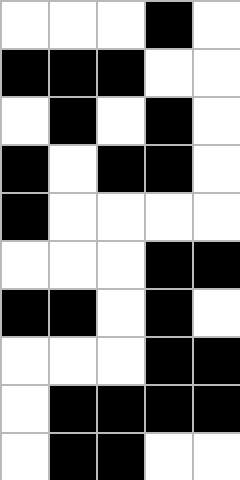[["white", "white", "white", "black", "white"], ["black", "black", "black", "white", "white"], ["white", "black", "white", "black", "white"], ["black", "white", "black", "black", "white"], ["black", "white", "white", "white", "white"], ["white", "white", "white", "black", "black"], ["black", "black", "white", "black", "white"], ["white", "white", "white", "black", "black"], ["white", "black", "black", "black", "black"], ["white", "black", "black", "white", "white"]]